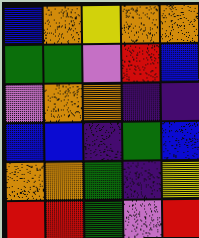[["blue", "orange", "yellow", "orange", "orange"], ["green", "green", "violet", "red", "blue"], ["violet", "orange", "orange", "indigo", "indigo"], ["blue", "blue", "indigo", "green", "blue"], ["orange", "orange", "green", "indigo", "yellow"], ["red", "red", "green", "violet", "red"]]